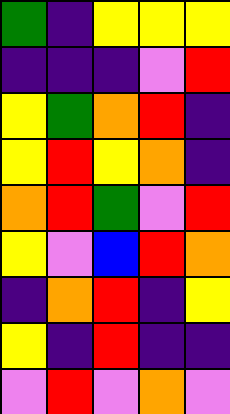[["green", "indigo", "yellow", "yellow", "yellow"], ["indigo", "indigo", "indigo", "violet", "red"], ["yellow", "green", "orange", "red", "indigo"], ["yellow", "red", "yellow", "orange", "indigo"], ["orange", "red", "green", "violet", "red"], ["yellow", "violet", "blue", "red", "orange"], ["indigo", "orange", "red", "indigo", "yellow"], ["yellow", "indigo", "red", "indigo", "indigo"], ["violet", "red", "violet", "orange", "violet"]]